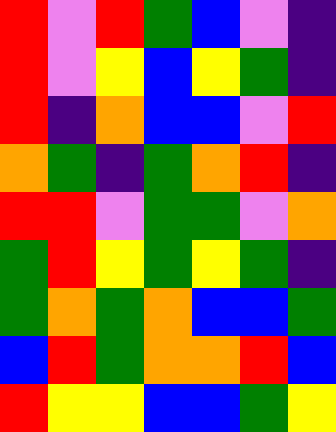[["red", "violet", "red", "green", "blue", "violet", "indigo"], ["red", "violet", "yellow", "blue", "yellow", "green", "indigo"], ["red", "indigo", "orange", "blue", "blue", "violet", "red"], ["orange", "green", "indigo", "green", "orange", "red", "indigo"], ["red", "red", "violet", "green", "green", "violet", "orange"], ["green", "red", "yellow", "green", "yellow", "green", "indigo"], ["green", "orange", "green", "orange", "blue", "blue", "green"], ["blue", "red", "green", "orange", "orange", "red", "blue"], ["red", "yellow", "yellow", "blue", "blue", "green", "yellow"]]